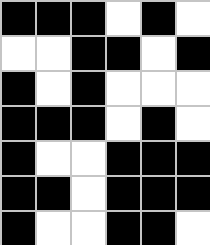[["black", "black", "black", "white", "black", "white"], ["white", "white", "black", "black", "white", "black"], ["black", "white", "black", "white", "white", "white"], ["black", "black", "black", "white", "black", "white"], ["black", "white", "white", "black", "black", "black"], ["black", "black", "white", "black", "black", "black"], ["black", "white", "white", "black", "black", "white"]]